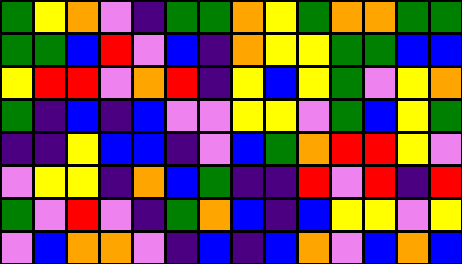[["green", "yellow", "orange", "violet", "indigo", "green", "green", "orange", "yellow", "green", "orange", "orange", "green", "green"], ["green", "green", "blue", "red", "violet", "blue", "indigo", "orange", "yellow", "yellow", "green", "green", "blue", "blue"], ["yellow", "red", "red", "violet", "orange", "red", "indigo", "yellow", "blue", "yellow", "green", "violet", "yellow", "orange"], ["green", "indigo", "blue", "indigo", "blue", "violet", "violet", "yellow", "yellow", "violet", "green", "blue", "yellow", "green"], ["indigo", "indigo", "yellow", "blue", "blue", "indigo", "violet", "blue", "green", "orange", "red", "red", "yellow", "violet"], ["violet", "yellow", "yellow", "indigo", "orange", "blue", "green", "indigo", "indigo", "red", "violet", "red", "indigo", "red"], ["green", "violet", "red", "violet", "indigo", "green", "orange", "blue", "indigo", "blue", "yellow", "yellow", "violet", "yellow"], ["violet", "blue", "orange", "orange", "violet", "indigo", "blue", "indigo", "blue", "orange", "violet", "blue", "orange", "blue"]]